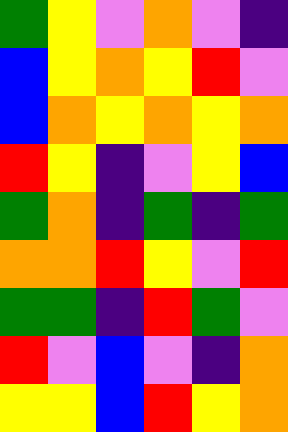[["green", "yellow", "violet", "orange", "violet", "indigo"], ["blue", "yellow", "orange", "yellow", "red", "violet"], ["blue", "orange", "yellow", "orange", "yellow", "orange"], ["red", "yellow", "indigo", "violet", "yellow", "blue"], ["green", "orange", "indigo", "green", "indigo", "green"], ["orange", "orange", "red", "yellow", "violet", "red"], ["green", "green", "indigo", "red", "green", "violet"], ["red", "violet", "blue", "violet", "indigo", "orange"], ["yellow", "yellow", "blue", "red", "yellow", "orange"]]